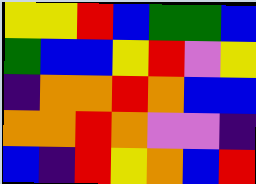[["yellow", "yellow", "red", "blue", "green", "green", "blue"], ["green", "blue", "blue", "yellow", "red", "violet", "yellow"], ["indigo", "orange", "orange", "red", "orange", "blue", "blue"], ["orange", "orange", "red", "orange", "violet", "violet", "indigo"], ["blue", "indigo", "red", "yellow", "orange", "blue", "red"]]